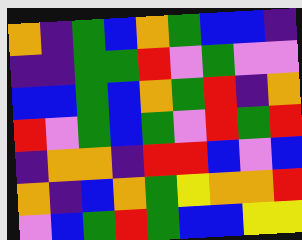[["orange", "indigo", "green", "blue", "orange", "green", "blue", "blue", "indigo"], ["indigo", "indigo", "green", "green", "red", "violet", "green", "violet", "violet"], ["blue", "blue", "green", "blue", "orange", "green", "red", "indigo", "orange"], ["red", "violet", "green", "blue", "green", "violet", "red", "green", "red"], ["indigo", "orange", "orange", "indigo", "red", "red", "blue", "violet", "blue"], ["orange", "indigo", "blue", "orange", "green", "yellow", "orange", "orange", "red"], ["violet", "blue", "green", "red", "green", "blue", "blue", "yellow", "yellow"]]